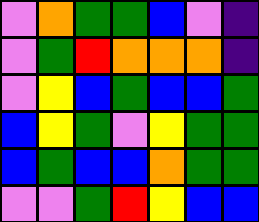[["violet", "orange", "green", "green", "blue", "violet", "indigo"], ["violet", "green", "red", "orange", "orange", "orange", "indigo"], ["violet", "yellow", "blue", "green", "blue", "blue", "green"], ["blue", "yellow", "green", "violet", "yellow", "green", "green"], ["blue", "green", "blue", "blue", "orange", "green", "green"], ["violet", "violet", "green", "red", "yellow", "blue", "blue"]]